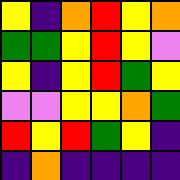[["yellow", "indigo", "orange", "red", "yellow", "orange"], ["green", "green", "yellow", "red", "yellow", "violet"], ["yellow", "indigo", "yellow", "red", "green", "yellow"], ["violet", "violet", "yellow", "yellow", "orange", "green"], ["red", "yellow", "red", "green", "yellow", "indigo"], ["indigo", "orange", "indigo", "indigo", "indigo", "indigo"]]